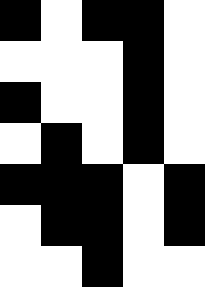[["black", "white", "black", "black", "white"], ["white", "white", "white", "black", "white"], ["black", "white", "white", "black", "white"], ["white", "black", "white", "black", "white"], ["black", "black", "black", "white", "black"], ["white", "black", "black", "white", "black"], ["white", "white", "black", "white", "white"]]